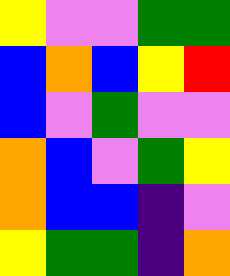[["yellow", "violet", "violet", "green", "green"], ["blue", "orange", "blue", "yellow", "red"], ["blue", "violet", "green", "violet", "violet"], ["orange", "blue", "violet", "green", "yellow"], ["orange", "blue", "blue", "indigo", "violet"], ["yellow", "green", "green", "indigo", "orange"]]